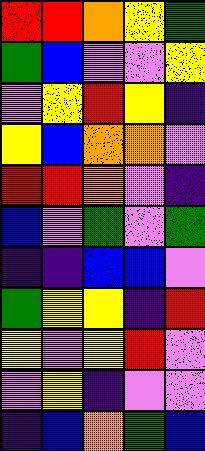[["red", "red", "orange", "yellow", "green"], ["green", "blue", "violet", "violet", "yellow"], ["violet", "yellow", "red", "yellow", "indigo"], ["yellow", "blue", "orange", "orange", "violet"], ["red", "red", "orange", "violet", "indigo"], ["blue", "violet", "green", "violet", "green"], ["indigo", "indigo", "blue", "blue", "violet"], ["green", "yellow", "yellow", "indigo", "red"], ["yellow", "violet", "yellow", "red", "violet"], ["violet", "yellow", "indigo", "violet", "violet"], ["indigo", "blue", "orange", "green", "blue"]]